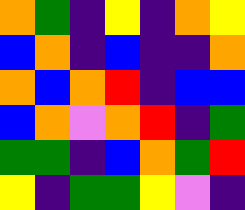[["orange", "green", "indigo", "yellow", "indigo", "orange", "yellow"], ["blue", "orange", "indigo", "blue", "indigo", "indigo", "orange"], ["orange", "blue", "orange", "red", "indigo", "blue", "blue"], ["blue", "orange", "violet", "orange", "red", "indigo", "green"], ["green", "green", "indigo", "blue", "orange", "green", "red"], ["yellow", "indigo", "green", "green", "yellow", "violet", "indigo"]]